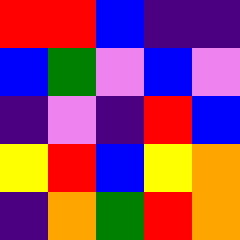[["red", "red", "blue", "indigo", "indigo"], ["blue", "green", "violet", "blue", "violet"], ["indigo", "violet", "indigo", "red", "blue"], ["yellow", "red", "blue", "yellow", "orange"], ["indigo", "orange", "green", "red", "orange"]]